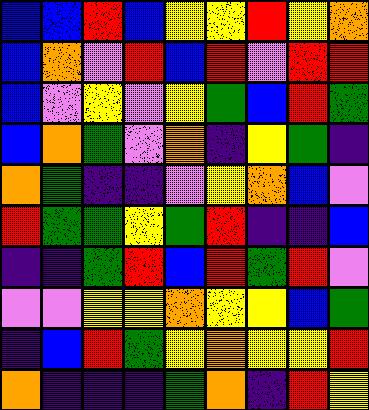[["blue", "blue", "red", "blue", "yellow", "yellow", "red", "yellow", "orange"], ["blue", "orange", "violet", "red", "blue", "red", "violet", "red", "red"], ["blue", "violet", "yellow", "violet", "yellow", "green", "blue", "red", "green"], ["blue", "orange", "green", "violet", "orange", "indigo", "yellow", "green", "indigo"], ["orange", "green", "indigo", "indigo", "violet", "yellow", "orange", "blue", "violet"], ["red", "green", "green", "yellow", "green", "red", "indigo", "indigo", "blue"], ["indigo", "indigo", "green", "red", "blue", "red", "green", "red", "violet"], ["violet", "violet", "yellow", "yellow", "orange", "yellow", "yellow", "blue", "green"], ["indigo", "blue", "red", "green", "yellow", "orange", "yellow", "yellow", "red"], ["orange", "indigo", "indigo", "indigo", "green", "orange", "indigo", "red", "yellow"]]